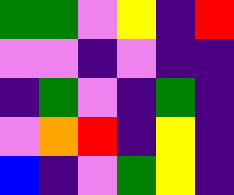[["green", "green", "violet", "yellow", "indigo", "red"], ["violet", "violet", "indigo", "violet", "indigo", "indigo"], ["indigo", "green", "violet", "indigo", "green", "indigo"], ["violet", "orange", "red", "indigo", "yellow", "indigo"], ["blue", "indigo", "violet", "green", "yellow", "indigo"]]